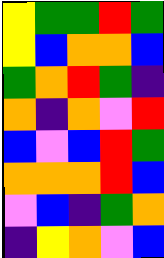[["yellow", "green", "green", "red", "green"], ["yellow", "blue", "orange", "orange", "blue"], ["green", "orange", "red", "green", "indigo"], ["orange", "indigo", "orange", "violet", "red"], ["blue", "violet", "blue", "red", "green"], ["orange", "orange", "orange", "red", "blue"], ["violet", "blue", "indigo", "green", "orange"], ["indigo", "yellow", "orange", "violet", "blue"]]